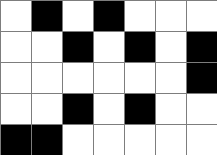[["white", "black", "white", "black", "white", "white", "white"], ["white", "white", "black", "white", "black", "white", "black"], ["white", "white", "white", "white", "white", "white", "black"], ["white", "white", "black", "white", "black", "white", "white"], ["black", "black", "white", "white", "white", "white", "white"]]